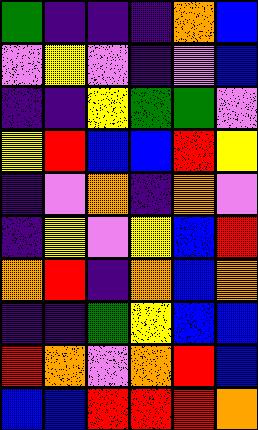[["green", "indigo", "indigo", "indigo", "orange", "blue"], ["violet", "yellow", "violet", "indigo", "violet", "blue"], ["indigo", "indigo", "yellow", "green", "green", "violet"], ["yellow", "red", "blue", "blue", "red", "yellow"], ["indigo", "violet", "orange", "indigo", "orange", "violet"], ["indigo", "yellow", "violet", "yellow", "blue", "red"], ["orange", "red", "indigo", "orange", "blue", "orange"], ["indigo", "indigo", "green", "yellow", "blue", "blue"], ["red", "orange", "violet", "orange", "red", "blue"], ["blue", "blue", "red", "red", "red", "orange"]]